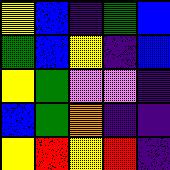[["yellow", "blue", "indigo", "green", "blue"], ["green", "blue", "yellow", "indigo", "blue"], ["yellow", "green", "violet", "violet", "indigo"], ["blue", "green", "orange", "indigo", "indigo"], ["yellow", "red", "yellow", "red", "indigo"]]